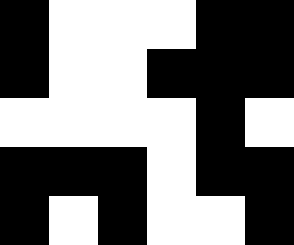[["black", "white", "white", "white", "black", "black"], ["black", "white", "white", "black", "black", "black"], ["white", "white", "white", "white", "black", "white"], ["black", "black", "black", "white", "black", "black"], ["black", "white", "black", "white", "white", "black"]]